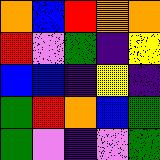[["orange", "blue", "red", "orange", "orange"], ["red", "violet", "green", "indigo", "yellow"], ["blue", "blue", "indigo", "yellow", "indigo"], ["green", "red", "orange", "blue", "green"], ["green", "violet", "indigo", "violet", "green"]]